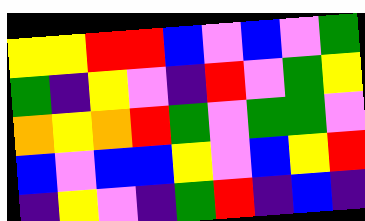[["yellow", "yellow", "red", "red", "blue", "violet", "blue", "violet", "green"], ["green", "indigo", "yellow", "violet", "indigo", "red", "violet", "green", "yellow"], ["orange", "yellow", "orange", "red", "green", "violet", "green", "green", "violet"], ["blue", "violet", "blue", "blue", "yellow", "violet", "blue", "yellow", "red"], ["indigo", "yellow", "violet", "indigo", "green", "red", "indigo", "blue", "indigo"]]